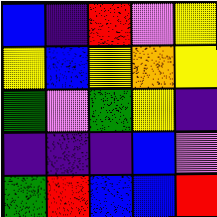[["blue", "indigo", "red", "violet", "yellow"], ["yellow", "blue", "yellow", "orange", "yellow"], ["green", "violet", "green", "yellow", "indigo"], ["indigo", "indigo", "indigo", "blue", "violet"], ["green", "red", "blue", "blue", "red"]]